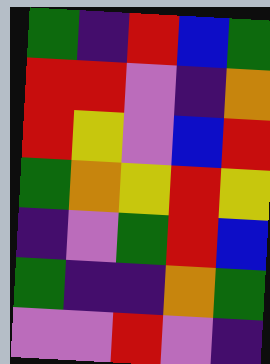[["green", "indigo", "red", "blue", "green"], ["red", "red", "violet", "indigo", "orange"], ["red", "yellow", "violet", "blue", "red"], ["green", "orange", "yellow", "red", "yellow"], ["indigo", "violet", "green", "red", "blue"], ["green", "indigo", "indigo", "orange", "green"], ["violet", "violet", "red", "violet", "indigo"]]